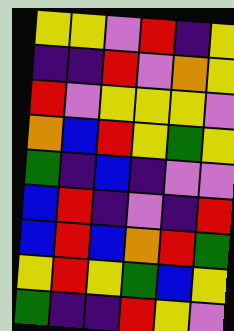[["yellow", "yellow", "violet", "red", "indigo", "yellow"], ["indigo", "indigo", "red", "violet", "orange", "yellow"], ["red", "violet", "yellow", "yellow", "yellow", "violet"], ["orange", "blue", "red", "yellow", "green", "yellow"], ["green", "indigo", "blue", "indigo", "violet", "violet"], ["blue", "red", "indigo", "violet", "indigo", "red"], ["blue", "red", "blue", "orange", "red", "green"], ["yellow", "red", "yellow", "green", "blue", "yellow"], ["green", "indigo", "indigo", "red", "yellow", "violet"]]